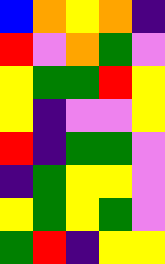[["blue", "orange", "yellow", "orange", "indigo"], ["red", "violet", "orange", "green", "violet"], ["yellow", "green", "green", "red", "yellow"], ["yellow", "indigo", "violet", "violet", "yellow"], ["red", "indigo", "green", "green", "violet"], ["indigo", "green", "yellow", "yellow", "violet"], ["yellow", "green", "yellow", "green", "violet"], ["green", "red", "indigo", "yellow", "yellow"]]